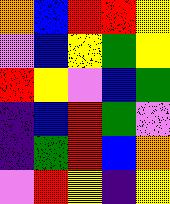[["orange", "blue", "red", "red", "yellow"], ["violet", "blue", "yellow", "green", "yellow"], ["red", "yellow", "violet", "blue", "green"], ["indigo", "blue", "red", "green", "violet"], ["indigo", "green", "red", "blue", "orange"], ["violet", "red", "yellow", "indigo", "yellow"]]